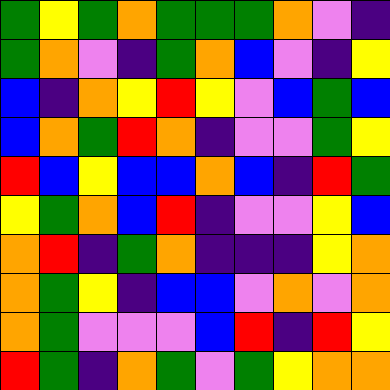[["green", "yellow", "green", "orange", "green", "green", "green", "orange", "violet", "indigo"], ["green", "orange", "violet", "indigo", "green", "orange", "blue", "violet", "indigo", "yellow"], ["blue", "indigo", "orange", "yellow", "red", "yellow", "violet", "blue", "green", "blue"], ["blue", "orange", "green", "red", "orange", "indigo", "violet", "violet", "green", "yellow"], ["red", "blue", "yellow", "blue", "blue", "orange", "blue", "indigo", "red", "green"], ["yellow", "green", "orange", "blue", "red", "indigo", "violet", "violet", "yellow", "blue"], ["orange", "red", "indigo", "green", "orange", "indigo", "indigo", "indigo", "yellow", "orange"], ["orange", "green", "yellow", "indigo", "blue", "blue", "violet", "orange", "violet", "orange"], ["orange", "green", "violet", "violet", "violet", "blue", "red", "indigo", "red", "yellow"], ["red", "green", "indigo", "orange", "green", "violet", "green", "yellow", "orange", "orange"]]